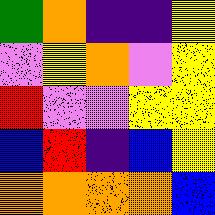[["green", "orange", "indigo", "indigo", "yellow"], ["violet", "yellow", "orange", "violet", "yellow"], ["red", "violet", "violet", "yellow", "yellow"], ["blue", "red", "indigo", "blue", "yellow"], ["orange", "orange", "orange", "orange", "blue"]]